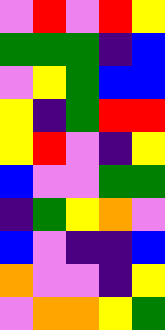[["violet", "red", "violet", "red", "yellow"], ["green", "green", "green", "indigo", "blue"], ["violet", "yellow", "green", "blue", "blue"], ["yellow", "indigo", "green", "red", "red"], ["yellow", "red", "violet", "indigo", "yellow"], ["blue", "violet", "violet", "green", "green"], ["indigo", "green", "yellow", "orange", "violet"], ["blue", "violet", "indigo", "indigo", "blue"], ["orange", "violet", "violet", "indigo", "yellow"], ["violet", "orange", "orange", "yellow", "green"]]